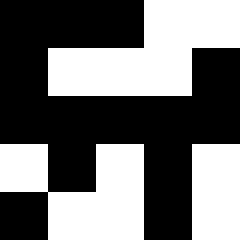[["black", "black", "black", "white", "white"], ["black", "white", "white", "white", "black"], ["black", "black", "black", "black", "black"], ["white", "black", "white", "black", "white"], ["black", "white", "white", "black", "white"]]